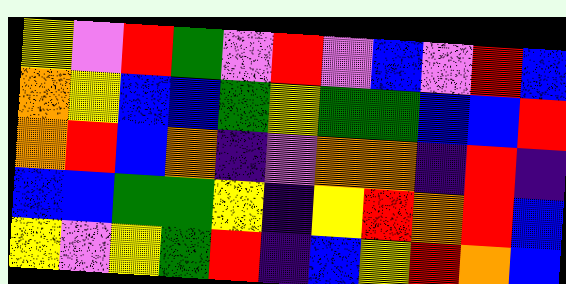[["yellow", "violet", "red", "green", "violet", "red", "violet", "blue", "violet", "red", "blue"], ["orange", "yellow", "blue", "blue", "green", "yellow", "green", "green", "blue", "blue", "red"], ["orange", "red", "blue", "orange", "indigo", "violet", "orange", "orange", "indigo", "red", "indigo"], ["blue", "blue", "green", "green", "yellow", "indigo", "yellow", "red", "orange", "red", "blue"], ["yellow", "violet", "yellow", "green", "red", "indigo", "blue", "yellow", "red", "orange", "blue"]]